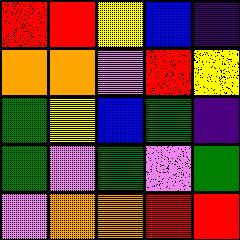[["red", "red", "yellow", "blue", "indigo"], ["orange", "orange", "violet", "red", "yellow"], ["green", "yellow", "blue", "green", "indigo"], ["green", "violet", "green", "violet", "green"], ["violet", "orange", "orange", "red", "red"]]